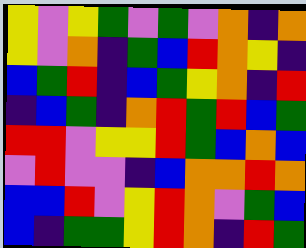[["yellow", "violet", "yellow", "green", "violet", "green", "violet", "orange", "indigo", "orange"], ["yellow", "violet", "orange", "indigo", "green", "blue", "red", "orange", "yellow", "indigo"], ["blue", "green", "red", "indigo", "blue", "green", "yellow", "orange", "indigo", "red"], ["indigo", "blue", "green", "indigo", "orange", "red", "green", "red", "blue", "green"], ["red", "red", "violet", "yellow", "yellow", "red", "green", "blue", "orange", "blue"], ["violet", "red", "violet", "violet", "indigo", "blue", "orange", "orange", "red", "orange"], ["blue", "blue", "red", "violet", "yellow", "red", "orange", "violet", "green", "blue"], ["blue", "indigo", "green", "green", "yellow", "red", "orange", "indigo", "red", "green"]]